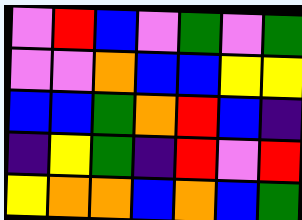[["violet", "red", "blue", "violet", "green", "violet", "green"], ["violet", "violet", "orange", "blue", "blue", "yellow", "yellow"], ["blue", "blue", "green", "orange", "red", "blue", "indigo"], ["indigo", "yellow", "green", "indigo", "red", "violet", "red"], ["yellow", "orange", "orange", "blue", "orange", "blue", "green"]]